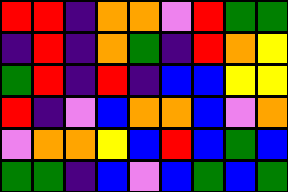[["red", "red", "indigo", "orange", "orange", "violet", "red", "green", "green"], ["indigo", "red", "indigo", "orange", "green", "indigo", "red", "orange", "yellow"], ["green", "red", "indigo", "red", "indigo", "blue", "blue", "yellow", "yellow"], ["red", "indigo", "violet", "blue", "orange", "orange", "blue", "violet", "orange"], ["violet", "orange", "orange", "yellow", "blue", "red", "blue", "green", "blue"], ["green", "green", "indigo", "blue", "violet", "blue", "green", "blue", "green"]]